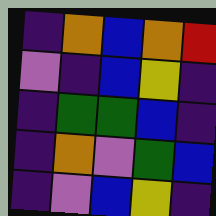[["indigo", "orange", "blue", "orange", "red"], ["violet", "indigo", "blue", "yellow", "indigo"], ["indigo", "green", "green", "blue", "indigo"], ["indigo", "orange", "violet", "green", "blue"], ["indigo", "violet", "blue", "yellow", "indigo"]]